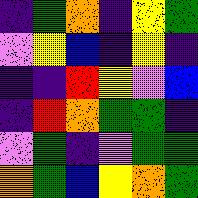[["indigo", "green", "orange", "indigo", "yellow", "green"], ["violet", "yellow", "blue", "indigo", "yellow", "indigo"], ["indigo", "indigo", "red", "yellow", "violet", "blue"], ["indigo", "red", "orange", "green", "green", "indigo"], ["violet", "green", "indigo", "violet", "green", "green"], ["orange", "green", "blue", "yellow", "orange", "green"]]